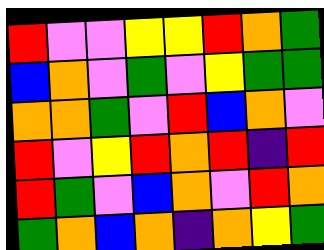[["red", "violet", "violet", "yellow", "yellow", "red", "orange", "green"], ["blue", "orange", "violet", "green", "violet", "yellow", "green", "green"], ["orange", "orange", "green", "violet", "red", "blue", "orange", "violet"], ["red", "violet", "yellow", "red", "orange", "red", "indigo", "red"], ["red", "green", "violet", "blue", "orange", "violet", "red", "orange"], ["green", "orange", "blue", "orange", "indigo", "orange", "yellow", "green"]]